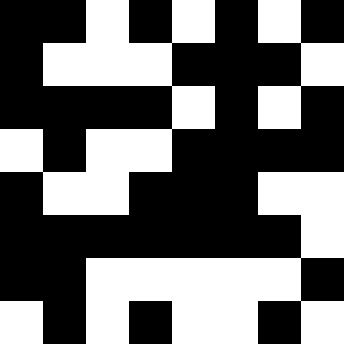[["black", "black", "white", "black", "white", "black", "white", "black"], ["black", "white", "white", "white", "black", "black", "black", "white"], ["black", "black", "black", "black", "white", "black", "white", "black"], ["white", "black", "white", "white", "black", "black", "black", "black"], ["black", "white", "white", "black", "black", "black", "white", "white"], ["black", "black", "black", "black", "black", "black", "black", "white"], ["black", "black", "white", "white", "white", "white", "white", "black"], ["white", "black", "white", "black", "white", "white", "black", "white"]]